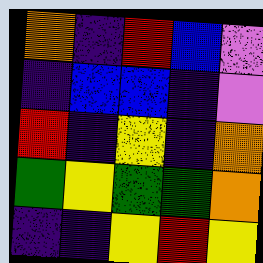[["orange", "indigo", "red", "blue", "violet"], ["indigo", "blue", "blue", "indigo", "violet"], ["red", "indigo", "yellow", "indigo", "orange"], ["green", "yellow", "green", "green", "orange"], ["indigo", "indigo", "yellow", "red", "yellow"]]